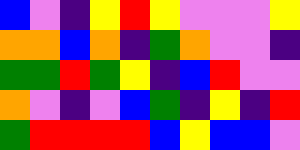[["blue", "violet", "indigo", "yellow", "red", "yellow", "violet", "violet", "violet", "yellow"], ["orange", "orange", "blue", "orange", "indigo", "green", "orange", "violet", "violet", "indigo"], ["green", "green", "red", "green", "yellow", "indigo", "blue", "red", "violet", "violet"], ["orange", "violet", "indigo", "violet", "blue", "green", "indigo", "yellow", "indigo", "red"], ["green", "red", "red", "red", "red", "blue", "yellow", "blue", "blue", "violet"]]